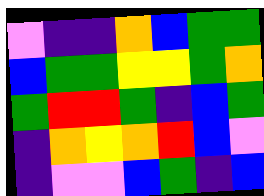[["violet", "indigo", "indigo", "orange", "blue", "green", "green"], ["blue", "green", "green", "yellow", "yellow", "green", "orange"], ["green", "red", "red", "green", "indigo", "blue", "green"], ["indigo", "orange", "yellow", "orange", "red", "blue", "violet"], ["indigo", "violet", "violet", "blue", "green", "indigo", "blue"]]